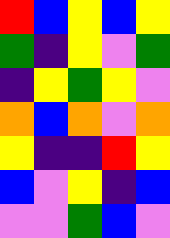[["red", "blue", "yellow", "blue", "yellow"], ["green", "indigo", "yellow", "violet", "green"], ["indigo", "yellow", "green", "yellow", "violet"], ["orange", "blue", "orange", "violet", "orange"], ["yellow", "indigo", "indigo", "red", "yellow"], ["blue", "violet", "yellow", "indigo", "blue"], ["violet", "violet", "green", "blue", "violet"]]